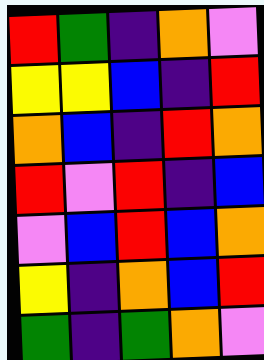[["red", "green", "indigo", "orange", "violet"], ["yellow", "yellow", "blue", "indigo", "red"], ["orange", "blue", "indigo", "red", "orange"], ["red", "violet", "red", "indigo", "blue"], ["violet", "blue", "red", "blue", "orange"], ["yellow", "indigo", "orange", "blue", "red"], ["green", "indigo", "green", "orange", "violet"]]